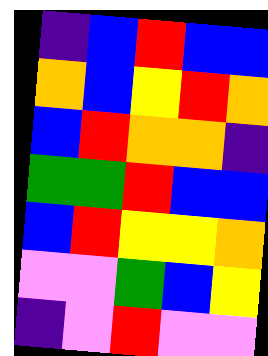[["indigo", "blue", "red", "blue", "blue"], ["orange", "blue", "yellow", "red", "orange"], ["blue", "red", "orange", "orange", "indigo"], ["green", "green", "red", "blue", "blue"], ["blue", "red", "yellow", "yellow", "orange"], ["violet", "violet", "green", "blue", "yellow"], ["indigo", "violet", "red", "violet", "violet"]]